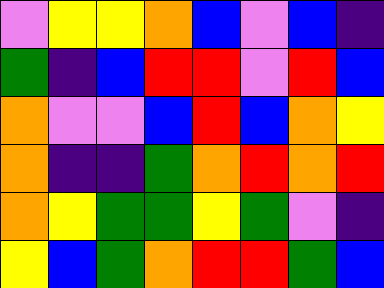[["violet", "yellow", "yellow", "orange", "blue", "violet", "blue", "indigo"], ["green", "indigo", "blue", "red", "red", "violet", "red", "blue"], ["orange", "violet", "violet", "blue", "red", "blue", "orange", "yellow"], ["orange", "indigo", "indigo", "green", "orange", "red", "orange", "red"], ["orange", "yellow", "green", "green", "yellow", "green", "violet", "indigo"], ["yellow", "blue", "green", "orange", "red", "red", "green", "blue"]]